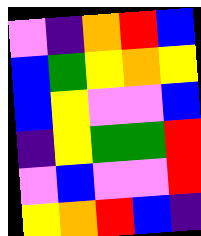[["violet", "indigo", "orange", "red", "blue"], ["blue", "green", "yellow", "orange", "yellow"], ["blue", "yellow", "violet", "violet", "blue"], ["indigo", "yellow", "green", "green", "red"], ["violet", "blue", "violet", "violet", "red"], ["yellow", "orange", "red", "blue", "indigo"]]